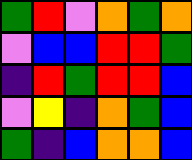[["green", "red", "violet", "orange", "green", "orange"], ["violet", "blue", "blue", "red", "red", "green"], ["indigo", "red", "green", "red", "red", "blue"], ["violet", "yellow", "indigo", "orange", "green", "blue"], ["green", "indigo", "blue", "orange", "orange", "blue"]]